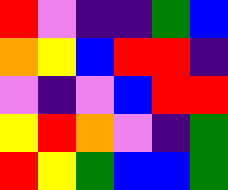[["red", "violet", "indigo", "indigo", "green", "blue"], ["orange", "yellow", "blue", "red", "red", "indigo"], ["violet", "indigo", "violet", "blue", "red", "red"], ["yellow", "red", "orange", "violet", "indigo", "green"], ["red", "yellow", "green", "blue", "blue", "green"]]